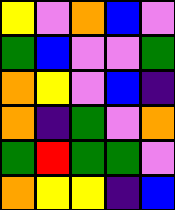[["yellow", "violet", "orange", "blue", "violet"], ["green", "blue", "violet", "violet", "green"], ["orange", "yellow", "violet", "blue", "indigo"], ["orange", "indigo", "green", "violet", "orange"], ["green", "red", "green", "green", "violet"], ["orange", "yellow", "yellow", "indigo", "blue"]]